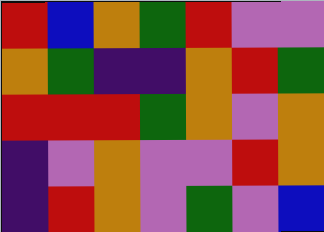[["red", "blue", "orange", "green", "red", "violet", "violet"], ["orange", "green", "indigo", "indigo", "orange", "red", "green"], ["red", "red", "red", "green", "orange", "violet", "orange"], ["indigo", "violet", "orange", "violet", "violet", "red", "orange"], ["indigo", "red", "orange", "violet", "green", "violet", "blue"]]